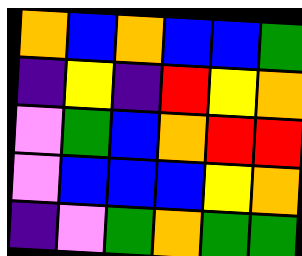[["orange", "blue", "orange", "blue", "blue", "green"], ["indigo", "yellow", "indigo", "red", "yellow", "orange"], ["violet", "green", "blue", "orange", "red", "red"], ["violet", "blue", "blue", "blue", "yellow", "orange"], ["indigo", "violet", "green", "orange", "green", "green"]]